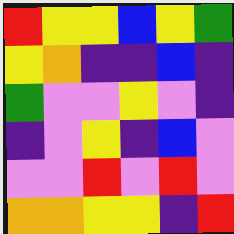[["red", "yellow", "yellow", "blue", "yellow", "green"], ["yellow", "orange", "indigo", "indigo", "blue", "indigo"], ["green", "violet", "violet", "yellow", "violet", "indigo"], ["indigo", "violet", "yellow", "indigo", "blue", "violet"], ["violet", "violet", "red", "violet", "red", "violet"], ["orange", "orange", "yellow", "yellow", "indigo", "red"]]